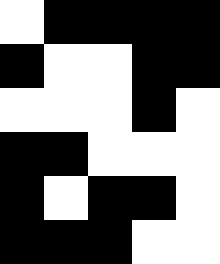[["white", "black", "black", "black", "black"], ["black", "white", "white", "black", "black"], ["white", "white", "white", "black", "white"], ["black", "black", "white", "white", "white"], ["black", "white", "black", "black", "white"], ["black", "black", "black", "white", "white"]]